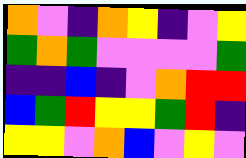[["orange", "violet", "indigo", "orange", "yellow", "indigo", "violet", "yellow"], ["green", "orange", "green", "violet", "violet", "violet", "violet", "green"], ["indigo", "indigo", "blue", "indigo", "violet", "orange", "red", "red"], ["blue", "green", "red", "yellow", "yellow", "green", "red", "indigo"], ["yellow", "yellow", "violet", "orange", "blue", "violet", "yellow", "violet"]]